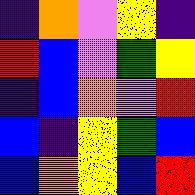[["indigo", "orange", "violet", "yellow", "indigo"], ["red", "blue", "violet", "green", "yellow"], ["indigo", "blue", "orange", "violet", "red"], ["blue", "indigo", "yellow", "green", "blue"], ["blue", "orange", "yellow", "blue", "red"]]